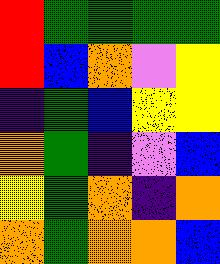[["red", "green", "green", "green", "green"], ["red", "blue", "orange", "violet", "yellow"], ["indigo", "green", "blue", "yellow", "yellow"], ["orange", "green", "indigo", "violet", "blue"], ["yellow", "green", "orange", "indigo", "orange"], ["orange", "green", "orange", "orange", "blue"]]